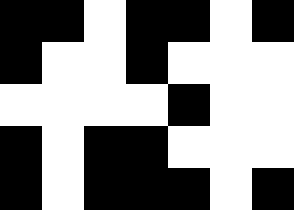[["black", "black", "white", "black", "black", "white", "black"], ["black", "white", "white", "black", "white", "white", "white"], ["white", "white", "white", "white", "black", "white", "white"], ["black", "white", "black", "black", "white", "white", "white"], ["black", "white", "black", "black", "black", "white", "black"]]